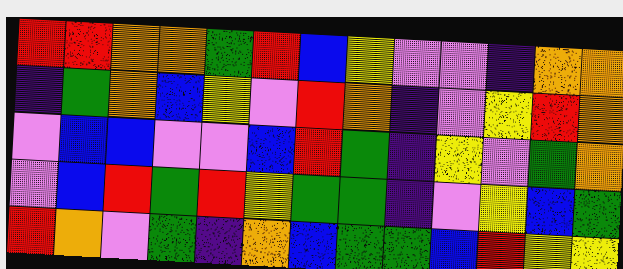[["red", "red", "orange", "orange", "green", "red", "blue", "yellow", "violet", "violet", "indigo", "orange", "orange"], ["indigo", "green", "orange", "blue", "yellow", "violet", "red", "orange", "indigo", "violet", "yellow", "red", "orange"], ["violet", "blue", "blue", "violet", "violet", "blue", "red", "green", "indigo", "yellow", "violet", "green", "orange"], ["violet", "blue", "red", "green", "red", "yellow", "green", "green", "indigo", "violet", "yellow", "blue", "green"], ["red", "orange", "violet", "green", "indigo", "orange", "blue", "green", "green", "blue", "red", "yellow", "yellow"]]